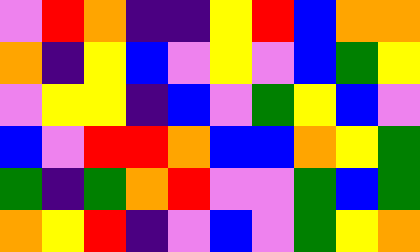[["violet", "red", "orange", "indigo", "indigo", "yellow", "red", "blue", "orange", "orange"], ["orange", "indigo", "yellow", "blue", "violet", "yellow", "violet", "blue", "green", "yellow"], ["violet", "yellow", "yellow", "indigo", "blue", "violet", "green", "yellow", "blue", "violet"], ["blue", "violet", "red", "red", "orange", "blue", "blue", "orange", "yellow", "green"], ["green", "indigo", "green", "orange", "red", "violet", "violet", "green", "blue", "green"], ["orange", "yellow", "red", "indigo", "violet", "blue", "violet", "green", "yellow", "orange"]]